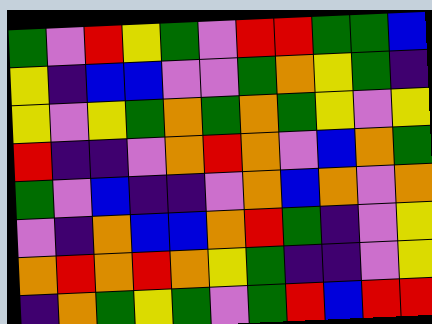[["green", "violet", "red", "yellow", "green", "violet", "red", "red", "green", "green", "blue"], ["yellow", "indigo", "blue", "blue", "violet", "violet", "green", "orange", "yellow", "green", "indigo"], ["yellow", "violet", "yellow", "green", "orange", "green", "orange", "green", "yellow", "violet", "yellow"], ["red", "indigo", "indigo", "violet", "orange", "red", "orange", "violet", "blue", "orange", "green"], ["green", "violet", "blue", "indigo", "indigo", "violet", "orange", "blue", "orange", "violet", "orange"], ["violet", "indigo", "orange", "blue", "blue", "orange", "red", "green", "indigo", "violet", "yellow"], ["orange", "red", "orange", "red", "orange", "yellow", "green", "indigo", "indigo", "violet", "yellow"], ["indigo", "orange", "green", "yellow", "green", "violet", "green", "red", "blue", "red", "red"]]